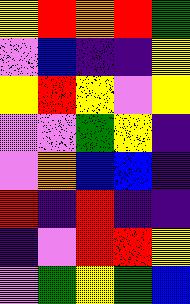[["yellow", "red", "orange", "red", "green"], ["violet", "blue", "indigo", "indigo", "yellow"], ["yellow", "red", "yellow", "violet", "yellow"], ["violet", "violet", "green", "yellow", "indigo"], ["violet", "orange", "blue", "blue", "indigo"], ["red", "indigo", "red", "indigo", "indigo"], ["indigo", "violet", "red", "red", "yellow"], ["violet", "green", "yellow", "green", "blue"]]